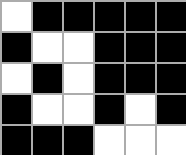[["white", "black", "black", "black", "black", "black"], ["black", "white", "white", "black", "black", "black"], ["white", "black", "white", "black", "black", "black"], ["black", "white", "white", "black", "white", "black"], ["black", "black", "black", "white", "white", "white"]]